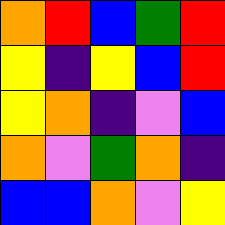[["orange", "red", "blue", "green", "red"], ["yellow", "indigo", "yellow", "blue", "red"], ["yellow", "orange", "indigo", "violet", "blue"], ["orange", "violet", "green", "orange", "indigo"], ["blue", "blue", "orange", "violet", "yellow"]]